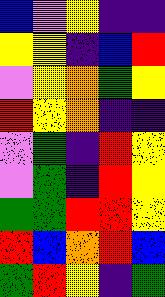[["blue", "violet", "yellow", "indigo", "indigo"], ["yellow", "yellow", "indigo", "blue", "red"], ["violet", "yellow", "orange", "green", "yellow"], ["red", "yellow", "orange", "indigo", "indigo"], ["violet", "green", "indigo", "red", "yellow"], ["violet", "green", "indigo", "red", "yellow"], ["green", "green", "red", "red", "yellow"], ["red", "blue", "orange", "red", "blue"], ["green", "red", "yellow", "indigo", "green"]]